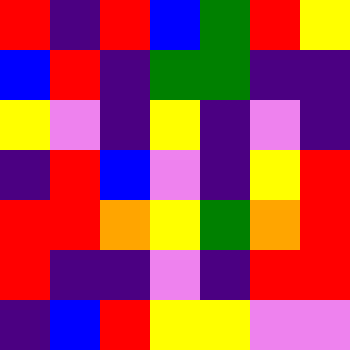[["red", "indigo", "red", "blue", "green", "red", "yellow"], ["blue", "red", "indigo", "green", "green", "indigo", "indigo"], ["yellow", "violet", "indigo", "yellow", "indigo", "violet", "indigo"], ["indigo", "red", "blue", "violet", "indigo", "yellow", "red"], ["red", "red", "orange", "yellow", "green", "orange", "red"], ["red", "indigo", "indigo", "violet", "indigo", "red", "red"], ["indigo", "blue", "red", "yellow", "yellow", "violet", "violet"]]